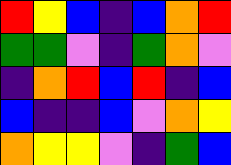[["red", "yellow", "blue", "indigo", "blue", "orange", "red"], ["green", "green", "violet", "indigo", "green", "orange", "violet"], ["indigo", "orange", "red", "blue", "red", "indigo", "blue"], ["blue", "indigo", "indigo", "blue", "violet", "orange", "yellow"], ["orange", "yellow", "yellow", "violet", "indigo", "green", "blue"]]